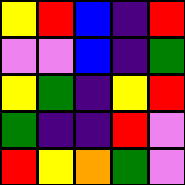[["yellow", "red", "blue", "indigo", "red"], ["violet", "violet", "blue", "indigo", "green"], ["yellow", "green", "indigo", "yellow", "red"], ["green", "indigo", "indigo", "red", "violet"], ["red", "yellow", "orange", "green", "violet"]]